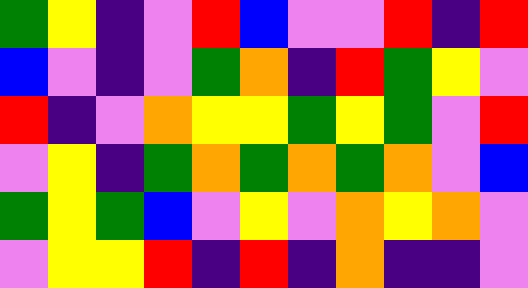[["green", "yellow", "indigo", "violet", "red", "blue", "violet", "violet", "red", "indigo", "red"], ["blue", "violet", "indigo", "violet", "green", "orange", "indigo", "red", "green", "yellow", "violet"], ["red", "indigo", "violet", "orange", "yellow", "yellow", "green", "yellow", "green", "violet", "red"], ["violet", "yellow", "indigo", "green", "orange", "green", "orange", "green", "orange", "violet", "blue"], ["green", "yellow", "green", "blue", "violet", "yellow", "violet", "orange", "yellow", "orange", "violet"], ["violet", "yellow", "yellow", "red", "indigo", "red", "indigo", "orange", "indigo", "indigo", "violet"]]